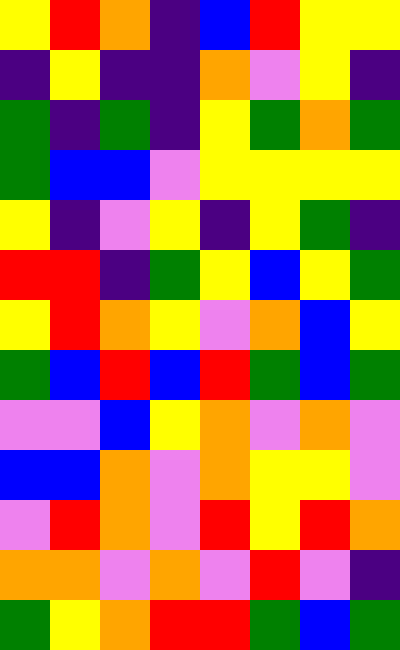[["yellow", "red", "orange", "indigo", "blue", "red", "yellow", "yellow"], ["indigo", "yellow", "indigo", "indigo", "orange", "violet", "yellow", "indigo"], ["green", "indigo", "green", "indigo", "yellow", "green", "orange", "green"], ["green", "blue", "blue", "violet", "yellow", "yellow", "yellow", "yellow"], ["yellow", "indigo", "violet", "yellow", "indigo", "yellow", "green", "indigo"], ["red", "red", "indigo", "green", "yellow", "blue", "yellow", "green"], ["yellow", "red", "orange", "yellow", "violet", "orange", "blue", "yellow"], ["green", "blue", "red", "blue", "red", "green", "blue", "green"], ["violet", "violet", "blue", "yellow", "orange", "violet", "orange", "violet"], ["blue", "blue", "orange", "violet", "orange", "yellow", "yellow", "violet"], ["violet", "red", "orange", "violet", "red", "yellow", "red", "orange"], ["orange", "orange", "violet", "orange", "violet", "red", "violet", "indigo"], ["green", "yellow", "orange", "red", "red", "green", "blue", "green"]]